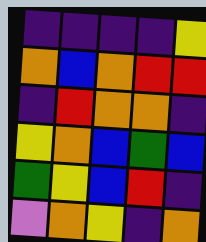[["indigo", "indigo", "indigo", "indigo", "yellow"], ["orange", "blue", "orange", "red", "red"], ["indigo", "red", "orange", "orange", "indigo"], ["yellow", "orange", "blue", "green", "blue"], ["green", "yellow", "blue", "red", "indigo"], ["violet", "orange", "yellow", "indigo", "orange"]]